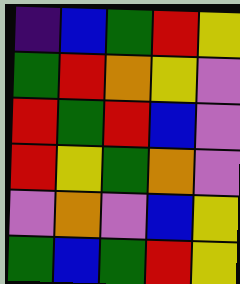[["indigo", "blue", "green", "red", "yellow"], ["green", "red", "orange", "yellow", "violet"], ["red", "green", "red", "blue", "violet"], ["red", "yellow", "green", "orange", "violet"], ["violet", "orange", "violet", "blue", "yellow"], ["green", "blue", "green", "red", "yellow"]]